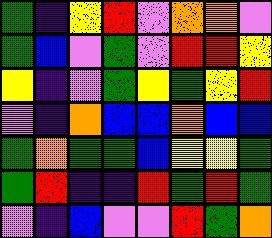[["green", "indigo", "yellow", "red", "violet", "orange", "orange", "violet"], ["green", "blue", "violet", "green", "violet", "red", "red", "yellow"], ["yellow", "indigo", "violet", "green", "yellow", "green", "yellow", "red"], ["violet", "indigo", "orange", "blue", "blue", "orange", "blue", "blue"], ["green", "orange", "green", "green", "blue", "yellow", "yellow", "green"], ["green", "red", "indigo", "indigo", "red", "green", "red", "green"], ["violet", "indigo", "blue", "violet", "violet", "red", "green", "orange"]]